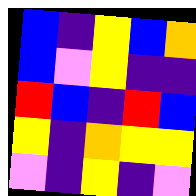[["blue", "indigo", "yellow", "blue", "orange"], ["blue", "violet", "yellow", "indigo", "indigo"], ["red", "blue", "indigo", "red", "blue"], ["yellow", "indigo", "orange", "yellow", "yellow"], ["violet", "indigo", "yellow", "indigo", "violet"]]